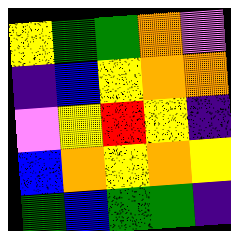[["yellow", "green", "green", "orange", "violet"], ["indigo", "blue", "yellow", "orange", "orange"], ["violet", "yellow", "red", "yellow", "indigo"], ["blue", "orange", "yellow", "orange", "yellow"], ["green", "blue", "green", "green", "indigo"]]